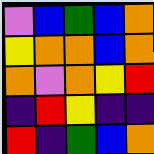[["violet", "blue", "green", "blue", "orange"], ["yellow", "orange", "orange", "blue", "orange"], ["orange", "violet", "orange", "yellow", "red"], ["indigo", "red", "yellow", "indigo", "indigo"], ["red", "indigo", "green", "blue", "orange"]]